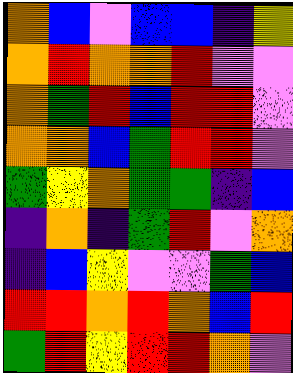[["orange", "blue", "violet", "blue", "blue", "indigo", "yellow"], ["orange", "red", "orange", "orange", "red", "violet", "violet"], ["orange", "green", "red", "blue", "red", "red", "violet"], ["orange", "orange", "blue", "green", "red", "red", "violet"], ["green", "yellow", "orange", "green", "green", "indigo", "blue"], ["indigo", "orange", "indigo", "green", "red", "violet", "orange"], ["indigo", "blue", "yellow", "violet", "violet", "green", "blue"], ["red", "red", "orange", "red", "orange", "blue", "red"], ["green", "red", "yellow", "red", "red", "orange", "violet"]]